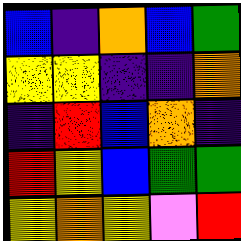[["blue", "indigo", "orange", "blue", "green"], ["yellow", "yellow", "indigo", "indigo", "orange"], ["indigo", "red", "blue", "orange", "indigo"], ["red", "yellow", "blue", "green", "green"], ["yellow", "orange", "yellow", "violet", "red"]]